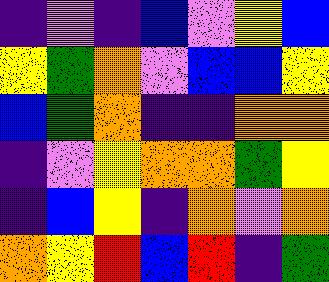[["indigo", "violet", "indigo", "blue", "violet", "yellow", "blue"], ["yellow", "green", "orange", "violet", "blue", "blue", "yellow"], ["blue", "green", "orange", "indigo", "indigo", "orange", "orange"], ["indigo", "violet", "yellow", "orange", "orange", "green", "yellow"], ["indigo", "blue", "yellow", "indigo", "orange", "violet", "orange"], ["orange", "yellow", "red", "blue", "red", "indigo", "green"]]